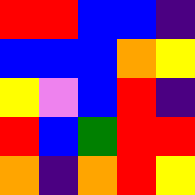[["red", "red", "blue", "blue", "indigo"], ["blue", "blue", "blue", "orange", "yellow"], ["yellow", "violet", "blue", "red", "indigo"], ["red", "blue", "green", "red", "red"], ["orange", "indigo", "orange", "red", "yellow"]]